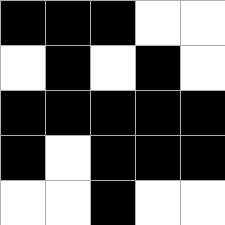[["black", "black", "black", "white", "white"], ["white", "black", "white", "black", "white"], ["black", "black", "black", "black", "black"], ["black", "white", "black", "black", "black"], ["white", "white", "black", "white", "white"]]